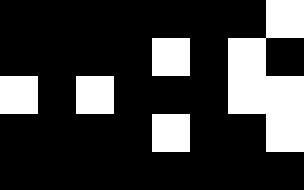[["black", "black", "black", "black", "black", "black", "black", "white"], ["black", "black", "black", "black", "white", "black", "white", "black"], ["white", "black", "white", "black", "black", "black", "white", "white"], ["black", "black", "black", "black", "white", "black", "black", "white"], ["black", "black", "black", "black", "black", "black", "black", "black"]]